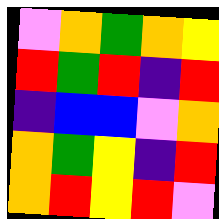[["violet", "orange", "green", "orange", "yellow"], ["red", "green", "red", "indigo", "red"], ["indigo", "blue", "blue", "violet", "orange"], ["orange", "green", "yellow", "indigo", "red"], ["orange", "red", "yellow", "red", "violet"]]